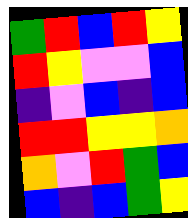[["green", "red", "blue", "red", "yellow"], ["red", "yellow", "violet", "violet", "blue"], ["indigo", "violet", "blue", "indigo", "blue"], ["red", "red", "yellow", "yellow", "orange"], ["orange", "violet", "red", "green", "blue"], ["blue", "indigo", "blue", "green", "yellow"]]